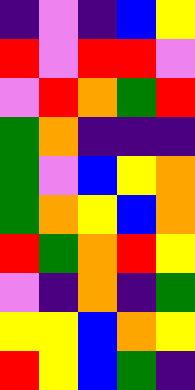[["indigo", "violet", "indigo", "blue", "yellow"], ["red", "violet", "red", "red", "violet"], ["violet", "red", "orange", "green", "red"], ["green", "orange", "indigo", "indigo", "indigo"], ["green", "violet", "blue", "yellow", "orange"], ["green", "orange", "yellow", "blue", "orange"], ["red", "green", "orange", "red", "yellow"], ["violet", "indigo", "orange", "indigo", "green"], ["yellow", "yellow", "blue", "orange", "yellow"], ["red", "yellow", "blue", "green", "indigo"]]